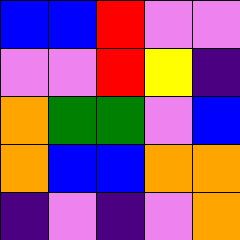[["blue", "blue", "red", "violet", "violet"], ["violet", "violet", "red", "yellow", "indigo"], ["orange", "green", "green", "violet", "blue"], ["orange", "blue", "blue", "orange", "orange"], ["indigo", "violet", "indigo", "violet", "orange"]]